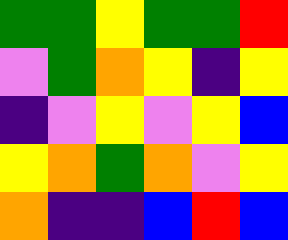[["green", "green", "yellow", "green", "green", "red"], ["violet", "green", "orange", "yellow", "indigo", "yellow"], ["indigo", "violet", "yellow", "violet", "yellow", "blue"], ["yellow", "orange", "green", "orange", "violet", "yellow"], ["orange", "indigo", "indigo", "blue", "red", "blue"]]